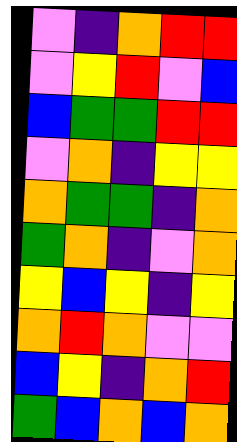[["violet", "indigo", "orange", "red", "red"], ["violet", "yellow", "red", "violet", "blue"], ["blue", "green", "green", "red", "red"], ["violet", "orange", "indigo", "yellow", "yellow"], ["orange", "green", "green", "indigo", "orange"], ["green", "orange", "indigo", "violet", "orange"], ["yellow", "blue", "yellow", "indigo", "yellow"], ["orange", "red", "orange", "violet", "violet"], ["blue", "yellow", "indigo", "orange", "red"], ["green", "blue", "orange", "blue", "orange"]]